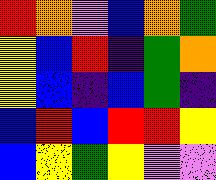[["red", "orange", "violet", "blue", "orange", "green"], ["yellow", "blue", "red", "indigo", "green", "orange"], ["yellow", "blue", "indigo", "blue", "green", "indigo"], ["blue", "red", "blue", "red", "red", "yellow"], ["blue", "yellow", "green", "yellow", "violet", "violet"]]